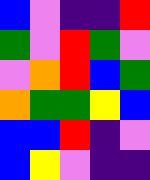[["blue", "violet", "indigo", "indigo", "red"], ["green", "violet", "red", "green", "violet"], ["violet", "orange", "red", "blue", "green"], ["orange", "green", "green", "yellow", "blue"], ["blue", "blue", "red", "indigo", "violet"], ["blue", "yellow", "violet", "indigo", "indigo"]]